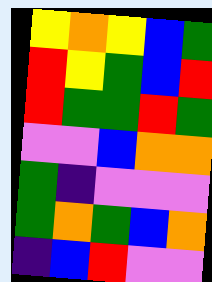[["yellow", "orange", "yellow", "blue", "green"], ["red", "yellow", "green", "blue", "red"], ["red", "green", "green", "red", "green"], ["violet", "violet", "blue", "orange", "orange"], ["green", "indigo", "violet", "violet", "violet"], ["green", "orange", "green", "blue", "orange"], ["indigo", "blue", "red", "violet", "violet"]]